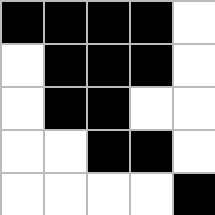[["black", "black", "black", "black", "white"], ["white", "black", "black", "black", "white"], ["white", "black", "black", "white", "white"], ["white", "white", "black", "black", "white"], ["white", "white", "white", "white", "black"]]